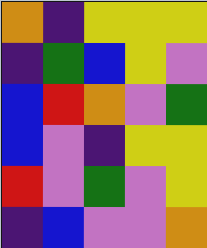[["orange", "indigo", "yellow", "yellow", "yellow"], ["indigo", "green", "blue", "yellow", "violet"], ["blue", "red", "orange", "violet", "green"], ["blue", "violet", "indigo", "yellow", "yellow"], ["red", "violet", "green", "violet", "yellow"], ["indigo", "blue", "violet", "violet", "orange"]]